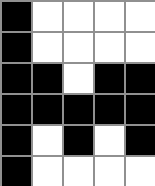[["black", "white", "white", "white", "white"], ["black", "white", "white", "white", "white"], ["black", "black", "white", "black", "black"], ["black", "black", "black", "black", "black"], ["black", "white", "black", "white", "black"], ["black", "white", "white", "white", "white"]]